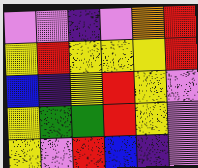[["violet", "violet", "indigo", "violet", "orange", "red"], ["yellow", "red", "yellow", "yellow", "yellow", "red"], ["blue", "indigo", "yellow", "red", "yellow", "violet"], ["yellow", "green", "green", "red", "yellow", "violet"], ["yellow", "violet", "red", "blue", "indigo", "violet"]]